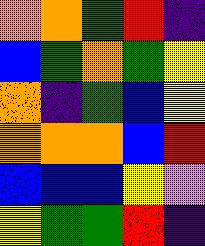[["orange", "orange", "green", "red", "indigo"], ["blue", "green", "orange", "green", "yellow"], ["orange", "indigo", "green", "blue", "yellow"], ["orange", "orange", "orange", "blue", "red"], ["blue", "blue", "blue", "yellow", "violet"], ["yellow", "green", "green", "red", "indigo"]]